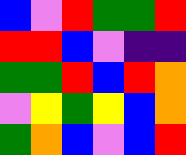[["blue", "violet", "red", "green", "green", "red"], ["red", "red", "blue", "violet", "indigo", "indigo"], ["green", "green", "red", "blue", "red", "orange"], ["violet", "yellow", "green", "yellow", "blue", "orange"], ["green", "orange", "blue", "violet", "blue", "red"]]